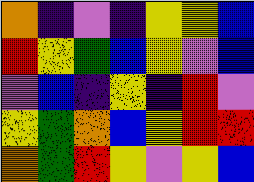[["orange", "indigo", "violet", "indigo", "yellow", "yellow", "blue"], ["red", "yellow", "green", "blue", "yellow", "violet", "blue"], ["violet", "blue", "indigo", "yellow", "indigo", "red", "violet"], ["yellow", "green", "orange", "blue", "yellow", "red", "red"], ["orange", "green", "red", "yellow", "violet", "yellow", "blue"]]